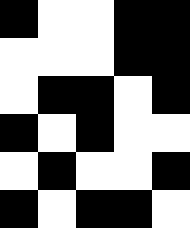[["black", "white", "white", "black", "black"], ["white", "white", "white", "black", "black"], ["white", "black", "black", "white", "black"], ["black", "white", "black", "white", "white"], ["white", "black", "white", "white", "black"], ["black", "white", "black", "black", "white"]]